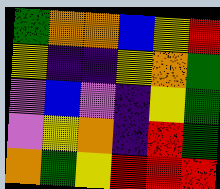[["green", "orange", "orange", "blue", "yellow", "red"], ["yellow", "indigo", "indigo", "yellow", "orange", "green"], ["violet", "blue", "violet", "indigo", "yellow", "green"], ["violet", "yellow", "orange", "indigo", "red", "green"], ["orange", "green", "yellow", "red", "red", "red"]]